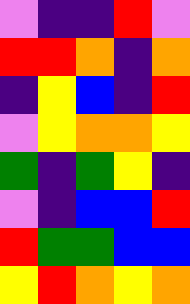[["violet", "indigo", "indigo", "red", "violet"], ["red", "red", "orange", "indigo", "orange"], ["indigo", "yellow", "blue", "indigo", "red"], ["violet", "yellow", "orange", "orange", "yellow"], ["green", "indigo", "green", "yellow", "indigo"], ["violet", "indigo", "blue", "blue", "red"], ["red", "green", "green", "blue", "blue"], ["yellow", "red", "orange", "yellow", "orange"]]